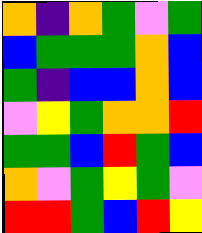[["orange", "indigo", "orange", "green", "violet", "green"], ["blue", "green", "green", "green", "orange", "blue"], ["green", "indigo", "blue", "blue", "orange", "blue"], ["violet", "yellow", "green", "orange", "orange", "red"], ["green", "green", "blue", "red", "green", "blue"], ["orange", "violet", "green", "yellow", "green", "violet"], ["red", "red", "green", "blue", "red", "yellow"]]